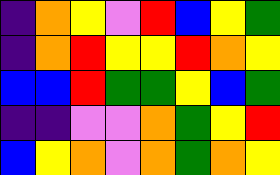[["indigo", "orange", "yellow", "violet", "red", "blue", "yellow", "green"], ["indigo", "orange", "red", "yellow", "yellow", "red", "orange", "yellow"], ["blue", "blue", "red", "green", "green", "yellow", "blue", "green"], ["indigo", "indigo", "violet", "violet", "orange", "green", "yellow", "red"], ["blue", "yellow", "orange", "violet", "orange", "green", "orange", "yellow"]]